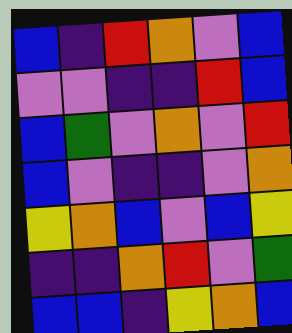[["blue", "indigo", "red", "orange", "violet", "blue"], ["violet", "violet", "indigo", "indigo", "red", "blue"], ["blue", "green", "violet", "orange", "violet", "red"], ["blue", "violet", "indigo", "indigo", "violet", "orange"], ["yellow", "orange", "blue", "violet", "blue", "yellow"], ["indigo", "indigo", "orange", "red", "violet", "green"], ["blue", "blue", "indigo", "yellow", "orange", "blue"]]